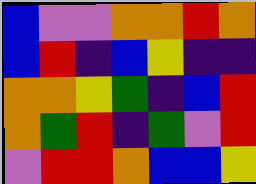[["blue", "violet", "violet", "orange", "orange", "red", "orange"], ["blue", "red", "indigo", "blue", "yellow", "indigo", "indigo"], ["orange", "orange", "yellow", "green", "indigo", "blue", "red"], ["orange", "green", "red", "indigo", "green", "violet", "red"], ["violet", "red", "red", "orange", "blue", "blue", "yellow"]]